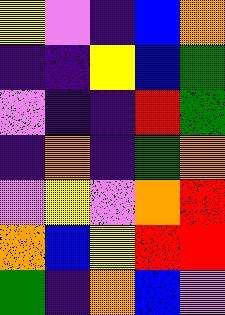[["yellow", "violet", "indigo", "blue", "orange"], ["indigo", "indigo", "yellow", "blue", "green"], ["violet", "indigo", "indigo", "red", "green"], ["indigo", "orange", "indigo", "green", "orange"], ["violet", "yellow", "violet", "orange", "red"], ["orange", "blue", "yellow", "red", "red"], ["green", "indigo", "orange", "blue", "violet"]]